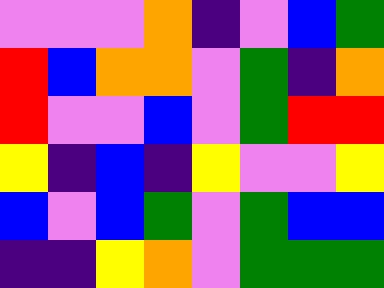[["violet", "violet", "violet", "orange", "indigo", "violet", "blue", "green"], ["red", "blue", "orange", "orange", "violet", "green", "indigo", "orange"], ["red", "violet", "violet", "blue", "violet", "green", "red", "red"], ["yellow", "indigo", "blue", "indigo", "yellow", "violet", "violet", "yellow"], ["blue", "violet", "blue", "green", "violet", "green", "blue", "blue"], ["indigo", "indigo", "yellow", "orange", "violet", "green", "green", "green"]]